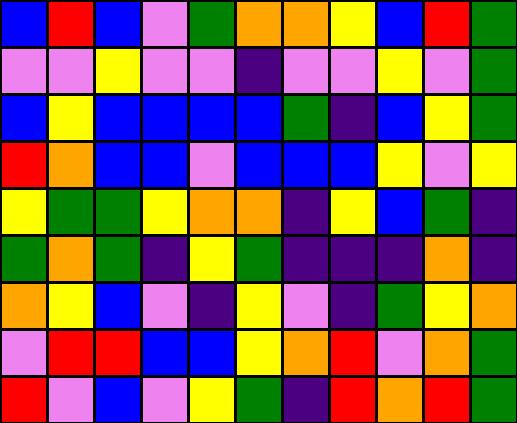[["blue", "red", "blue", "violet", "green", "orange", "orange", "yellow", "blue", "red", "green"], ["violet", "violet", "yellow", "violet", "violet", "indigo", "violet", "violet", "yellow", "violet", "green"], ["blue", "yellow", "blue", "blue", "blue", "blue", "green", "indigo", "blue", "yellow", "green"], ["red", "orange", "blue", "blue", "violet", "blue", "blue", "blue", "yellow", "violet", "yellow"], ["yellow", "green", "green", "yellow", "orange", "orange", "indigo", "yellow", "blue", "green", "indigo"], ["green", "orange", "green", "indigo", "yellow", "green", "indigo", "indigo", "indigo", "orange", "indigo"], ["orange", "yellow", "blue", "violet", "indigo", "yellow", "violet", "indigo", "green", "yellow", "orange"], ["violet", "red", "red", "blue", "blue", "yellow", "orange", "red", "violet", "orange", "green"], ["red", "violet", "blue", "violet", "yellow", "green", "indigo", "red", "orange", "red", "green"]]